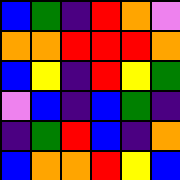[["blue", "green", "indigo", "red", "orange", "violet"], ["orange", "orange", "red", "red", "red", "orange"], ["blue", "yellow", "indigo", "red", "yellow", "green"], ["violet", "blue", "indigo", "blue", "green", "indigo"], ["indigo", "green", "red", "blue", "indigo", "orange"], ["blue", "orange", "orange", "red", "yellow", "blue"]]